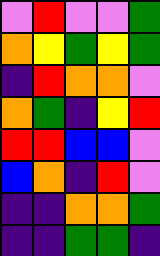[["violet", "red", "violet", "violet", "green"], ["orange", "yellow", "green", "yellow", "green"], ["indigo", "red", "orange", "orange", "violet"], ["orange", "green", "indigo", "yellow", "red"], ["red", "red", "blue", "blue", "violet"], ["blue", "orange", "indigo", "red", "violet"], ["indigo", "indigo", "orange", "orange", "green"], ["indigo", "indigo", "green", "green", "indigo"]]